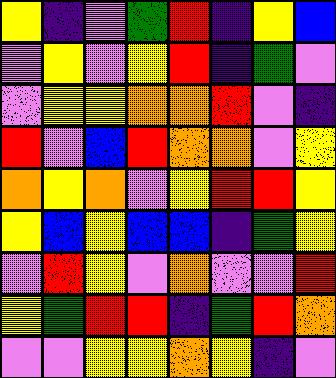[["yellow", "indigo", "violet", "green", "red", "indigo", "yellow", "blue"], ["violet", "yellow", "violet", "yellow", "red", "indigo", "green", "violet"], ["violet", "yellow", "yellow", "orange", "orange", "red", "violet", "indigo"], ["red", "violet", "blue", "red", "orange", "orange", "violet", "yellow"], ["orange", "yellow", "orange", "violet", "yellow", "red", "red", "yellow"], ["yellow", "blue", "yellow", "blue", "blue", "indigo", "green", "yellow"], ["violet", "red", "yellow", "violet", "orange", "violet", "violet", "red"], ["yellow", "green", "red", "red", "indigo", "green", "red", "orange"], ["violet", "violet", "yellow", "yellow", "orange", "yellow", "indigo", "violet"]]